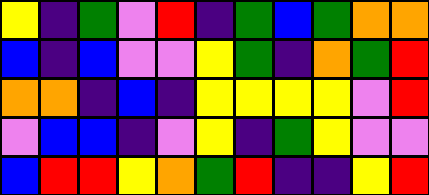[["yellow", "indigo", "green", "violet", "red", "indigo", "green", "blue", "green", "orange", "orange"], ["blue", "indigo", "blue", "violet", "violet", "yellow", "green", "indigo", "orange", "green", "red"], ["orange", "orange", "indigo", "blue", "indigo", "yellow", "yellow", "yellow", "yellow", "violet", "red"], ["violet", "blue", "blue", "indigo", "violet", "yellow", "indigo", "green", "yellow", "violet", "violet"], ["blue", "red", "red", "yellow", "orange", "green", "red", "indigo", "indigo", "yellow", "red"]]